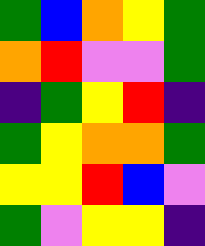[["green", "blue", "orange", "yellow", "green"], ["orange", "red", "violet", "violet", "green"], ["indigo", "green", "yellow", "red", "indigo"], ["green", "yellow", "orange", "orange", "green"], ["yellow", "yellow", "red", "blue", "violet"], ["green", "violet", "yellow", "yellow", "indigo"]]